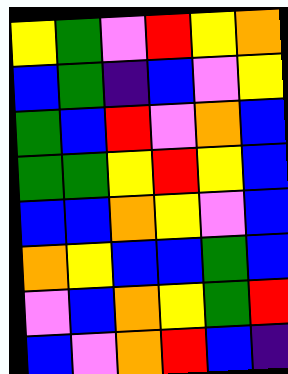[["yellow", "green", "violet", "red", "yellow", "orange"], ["blue", "green", "indigo", "blue", "violet", "yellow"], ["green", "blue", "red", "violet", "orange", "blue"], ["green", "green", "yellow", "red", "yellow", "blue"], ["blue", "blue", "orange", "yellow", "violet", "blue"], ["orange", "yellow", "blue", "blue", "green", "blue"], ["violet", "blue", "orange", "yellow", "green", "red"], ["blue", "violet", "orange", "red", "blue", "indigo"]]